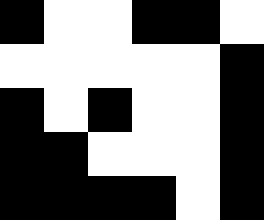[["black", "white", "white", "black", "black", "white"], ["white", "white", "white", "white", "white", "black"], ["black", "white", "black", "white", "white", "black"], ["black", "black", "white", "white", "white", "black"], ["black", "black", "black", "black", "white", "black"]]